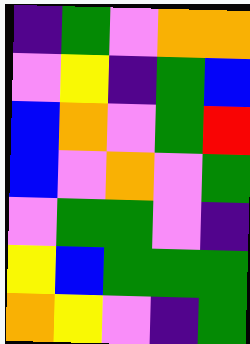[["indigo", "green", "violet", "orange", "orange"], ["violet", "yellow", "indigo", "green", "blue"], ["blue", "orange", "violet", "green", "red"], ["blue", "violet", "orange", "violet", "green"], ["violet", "green", "green", "violet", "indigo"], ["yellow", "blue", "green", "green", "green"], ["orange", "yellow", "violet", "indigo", "green"]]